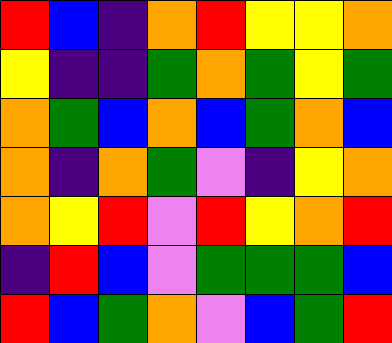[["red", "blue", "indigo", "orange", "red", "yellow", "yellow", "orange"], ["yellow", "indigo", "indigo", "green", "orange", "green", "yellow", "green"], ["orange", "green", "blue", "orange", "blue", "green", "orange", "blue"], ["orange", "indigo", "orange", "green", "violet", "indigo", "yellow", "orange"], ["orange", "yellow", "red", "violet", "red", "yellow", "orange", "red"], ["indigo", "red", "blue", "violet", "green", "green", "green", "blue"], ["red", "blue", "green", "orange", "violet", "blue", "green", "red"]]